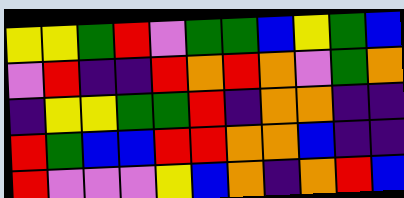[["yellow", "yellow", "green", "red", "violet", "green", "green", "blue", "yellow", "green", "blue"], ["violet", "red", "indigo", "indigo", "red", "orange", "red", "orange", "violet", "green", "orange"], ["indigo", "yellow", "yellow", "green", "green", "red", "indigo", "orange", "orange", "indigo", "indigo"], ["red", "green", "blue", "blue", "red", "red", "orange", "orange", "blue", "indigo", "indigo"], ["red", "violet", "violet", "violet", "yellow", "blue", "orange", "indigo", "orange", "red", "blue"]]